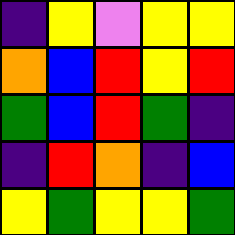[["indigo", "yellow", "violet", "yellow", "yellow"], ["orange", "blue", "red", "yellow", "red"], ["green", "blue", "red", "green", "indigo"], ["indigo", "red", "orange", "indigo", "blue"], ["yellow", "green", "yellow", "yellow", "green"]]